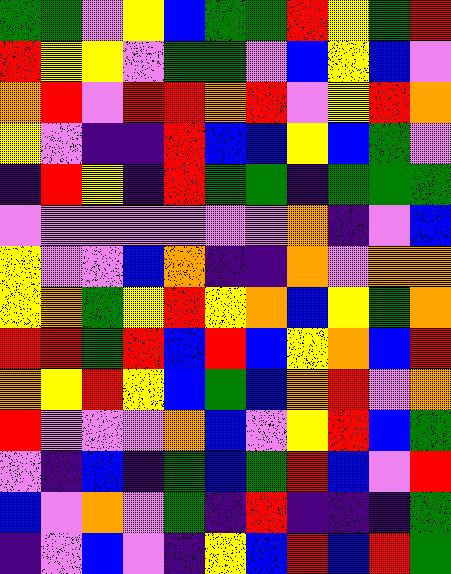[["green", "green", "violet", "yellow", "blue", "green", "green", "red", "yellow", "green", "red"], ["red", "yellow", "yellow", "violet", "green", "green", "violet", "blue", "yellow", "blue", "violet"], ["orange", "red", "violet", "red", "red", "orange", "red", "violet", "yellow", "red", "orange"], ["yellow", "violet", "indigo", "indigo", "red", "blue", "blue", "yellow", "blue", "green", "violet"], ["indigo", "red", "yellow", "indigo", "red", "green", "green", "indigo", "green", "green", "green"], ["violet", "violet", "violet", "violet", "violet", "violet", "violet", "orange", "indigo", "violet", "blue"], ["yellow", "violet", "violet", "blue", "orange", "indigo", "indigo", "orange", "violet", "orange", "orange"], ["yellow", "orange", "green", "yellow", "red", "yellow", "orange", "blue", "yellow", "green", "orange"], ["red", "red", "green", "red", "blue", "red", "blue", "yellow", "orange", "blue", "red"], ["orange", "yellow", "red", "yellow", "blue", "green", "blue", "orange", "red", "violet", "orange"], ["red", "violet", "violet", "violet", "orange", "blue", "violet", "yellow", "red", "blue", "green"], ["violet", "indigo", "blue", "indigo", "green", "blue", "green", "red", "blue", "violet", "red"], ["blue", "violet", "orange", "violet", "green", "indigo", "red", "indigo", "indigo", "indigo", "green"], ["indigo", "violet", "blue", "violet", "indigo", "yellow", "blue", "red", "blue", "red", "green"]]